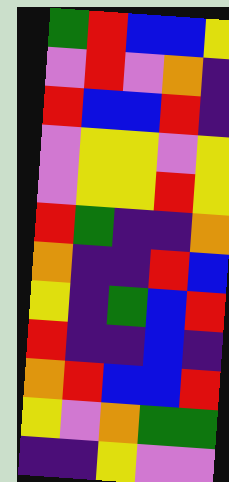[["green", "red", "blue", "blue", "yellow"], ["violet", "red", "violet", "orange", "indigo"], ["red", "blue", "blue", "red", "indigo"], ["violet", "yellow", "yellow", "violet", "yellow"], ["violet", "yellow", "yellow", "red", "yellow"], ["red", "green", "indigo", "indigo", "orange"], ["orange", "indigo", "indigo", "red", "blue"], ["yellow", "indigo", "green", "blue", "red"], ["red", "indigo", "indigo", "blue", "indigo"], ["orange", "red", "blue", "blue", "red"], ["yellow", "violet", "orange", "green", "green"], ["indigo", "indigo", "yellow", "violet", "violet"]]